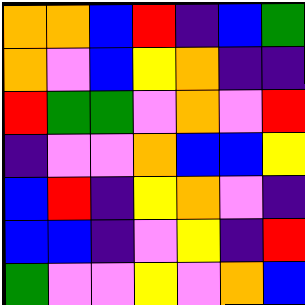[["orange", "orange", "blue", "red", "indigo", "blue", "green"], ["orange", "violet", "blue", "yellow", "orange", "indigo", "indigo"], ["red", "green", "green", "violet", "orange", "violet", "red"], ["indigo", "violet", "violet", "orange", "blue", "blue", "yellow"], ["blue", "red", "indigo", "yellow", "orange", "violet", "indigo"], ["blue", "blue", "indigo", "violet", "yellow", "indigo", "red"], ["green", "violet", "violet", "yellow", "violet", "orange", "blue"]]